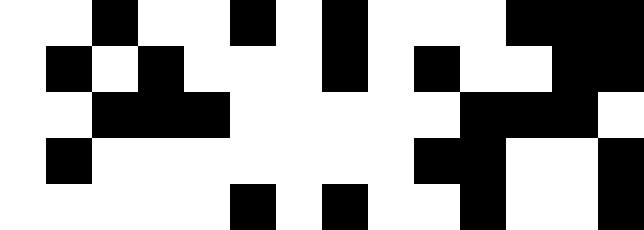[["white", "white", "black", "white", "white", "black", "white", "black", "white", "white", "white", "black", "black", "black"], ["white", "black", "white", "black", "white", "white", "white", "black", "white", "black", "white", "white", "black", "black"], ["white", "white", "black", "black", "black", "white", "white", "white", "white", "white", "black", "black", "black", "white"], ["white", "black", "white", "white", "white", "white", "white", "white", "white", "black", "black", "white", "white", "black"], ["white", "white", "white", "white", "white", "black", "white", "black", "white", "white", "black", "white", "white", "black"]]